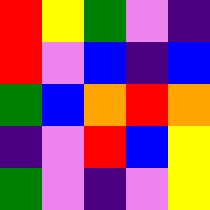[["red", "yellow", "green", "violet", "indigo"], ["red", "violet", "blue", "indigo", "blue"], ["green", "blue", "orange", "red", "orange"], ["indigo", "violet", "red", "blue", "yellow"], ["green", "violet", "indigo", "violet", "yellow"]]